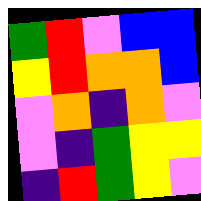[["green", "red", "violet", "blue", "blue"], ["yellow", "red", "orange", "orange", "blue"], ["violet", "orange", "indigo", "orange", "violet"], ["violet", "indigo", "green", "yellow", "yellow"], ["indigo", "red", "green", "yellow", "violet"]]